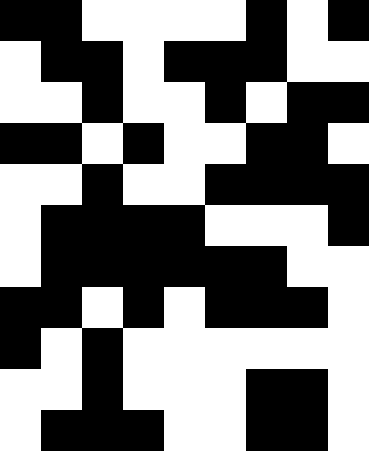[["black", "black", "white", "white", "white", "white", "black", "white", "black"], ["white", "black", "black", "white", "black", "black", "black", "white", "white"], ["white", "white", "black", "white", "white", "black", "white", "black", "black"], ["black", "black", "white", "black", "white", "white", "black", "black", "white"], ["white", "white", "black", "white", "white", "black", "black", "black", "black"], ["white", "black", "black", "black", "black", "white", "white", "white", "black"], ["white", "black", "black", "black", "black", "black", "black", "white", "white"], ["black", "black", "white", "black", "white", "black", "black", "black", "white"], ["black", "white", "black", "white", "white", "white", "white", "white", "white"], ["white", "white", "black", "white", "white", "white", "black", "black", "white"], ["white", "black", "black", "black", "white", "white", "black", "black", "white"]]